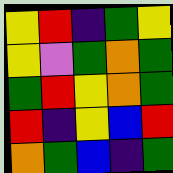[["yellow", "red", "indigo", "green", "yellow"], ["yellow", "violet", "green", "orange", "green"], ["green", "red", "yellow", "orange", "green"], ["red", "indigo", "yellow", "blue", "red"], ["orange", "green", "blue", "indigo", "green"]]